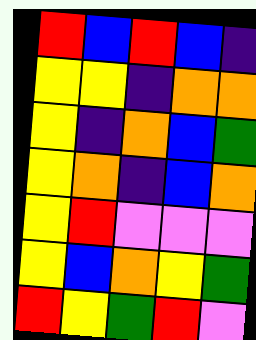[["red", "blue", "red", "blue", "indigo"], ["yellow", "yellow", "indigo", "orange", "orange"], ["yellow", "indigo", "orange", "blue", "green"], ["yellow", "orange", "indigo", "blue", "orange"], ["yellow", "red", "violet", "violet", "violet"], ["yellow", "blue", "orange", "yellow", "green"], ["red", "yellow", "green", "red", "violet"]]